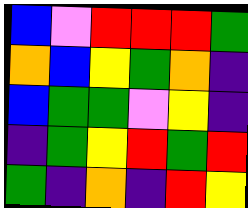[["blue", "violet", "red", "red", "red", "green"], ["orange", "blue", "yellow", "green", "orange", "indigo"], ["blue", "green", "green", "violet", "yellow", "indigo"], ["indigo", "green", "yellow", "red", "green", "red"], ["green", "indigo", "orange", "indigo", "red", "yellow"]]